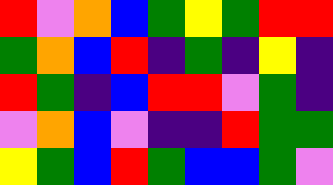[["red", "violet", "orange", "blue", "green", "yellow", "green", "red", "red"], ["green", "orange", "blue", "red", "indigo", "green", "indigo", "yellow", "indigo"], ["red", "green", "indigo", "blue", "red", "red", "violet", "green", "indigo"], ["violet", "orange", "blue", "violet", "indigo", "indigo", "red", "green", "green"], ["yellow", "green", "blue", "red", "green", "blue", "blue", "green", "violet"]]